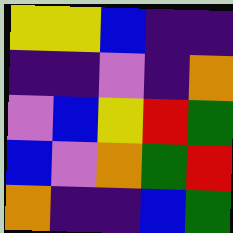[["yellow", "yellow", "blue", "indigo", "indigo"], ["indigo", "indigo", "violet", "indigo", "orange"], ["violet", "blue", "yellow", "red", "green"], ["blue", "violet", "orange", "green", "red"], ["orange", "indigo", "indigo", "blue", "green"]]